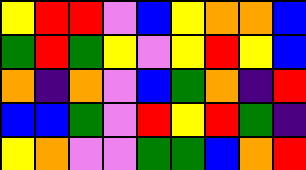[["yellow", "red", "red", "violet", "blue", "yellow", "orange", "orange", "blue"], ["green", "red", "green", "yellow", "violet", "yellow", "red", "yellow", "blue"], ["orange", "indigo", "orange", "violet", "blue", "green", "orange", "indigo", "red"], ["blue", "blue", "green", "violet", "red", "yellow", "red", "green", "indigo"], ["yellow", "orange", "violet", "violet", "green", "green", "blue", "orange", "red"]]